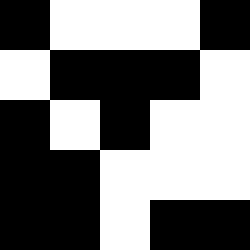[["black", "white", "white", "white", "black"], ["white", "black", "black", "black", "white"], ["black", "white", "black", "white", "white"], ["black", "black", "white", "white", "white"], ["black", "black", "white", "black", "black"]]